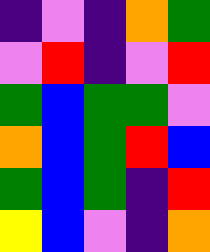[["indigo", "violet", "indigo", "orange", "green"], ["violet", "red", "indigo", "violet", "red"], ["green", "blue", "green", "green", "violet"], ["orange", "blue", "green", "red", "blue"], ["green", "blue", "green", "indigo", "red"], ["yellow", "blue", "violet", "indigo", "orange"]]